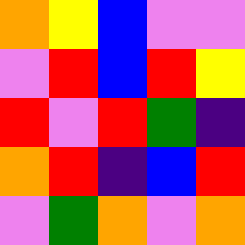[["orange", "yellow", "blue", "violet", "violet"], ["violet", "red", "blue", "red", "yellow"], ["red", "violet", "red", "green", "indigo"], ["orange", "red", "indigo", "blue", "red"], ["violet", "green", "orange", "violet", "orange"]]